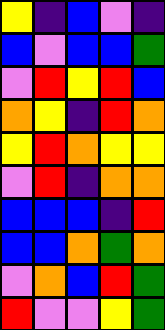[["yellow", "indigo", "blue", "violet", "indigo"], ["blue", "violet", "blue", "blue", "green"], ["violet", "red", "yellow", "red", "blue"], ["orange", "yellow", "indigo", "red", "orange"], ["yellow", "red", "orange", "yellow", "yellow"], ["violet", "red", "indigo", "orange", "orange"], ["blue", "blue", "blue", "indigo", "red"], ["blue", "blue", "orange", "green", "orange"], ["violet", "orange", "blue", "red", "green"], ["red", "violet", "violet", "yellow", "green"]]